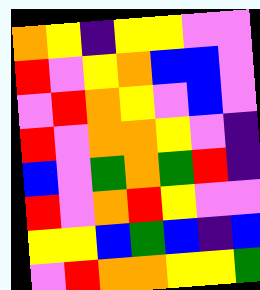[["orange", "yellow", "indigo", "yellow", "yellow", "violet", "violet"], ["red", "violet", "yellow", "orange", "blue", "blue", "violet"], ["violet", "red", "orange", "yellow", "violet", "blue", "violet"], ["red", "violet", "orange", "orange", "yellow", "violet", "indigo"], ["blue", "violet", "green", "orange", "green", "red", "indigo"], ["red", "violet", "orange", "red", "yellow", "violet", "violet"], ["yellow", "yellow", "blue", "green", "blue", "indigo", "blue"], ["violet", "red", "orange", "orange", "yellow", "yellow", "green"]]